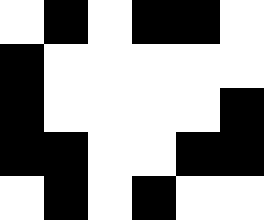[["white", "black", "white", "black", "black", "white"], ["black", "white", "white", "white", "white", "white"], ["black", "white", "white", "white", "white", "black"], ["black", "black", "white", "white", "black", "black"], ["white", "black", "white", "black", "white", "white"]]